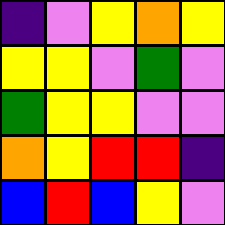[["indigo", "violet", "yellow", "orange", "yellow"], ["yellow", "yellow", "violet", "green", "violet"], ["green", "yellow", "yellow", "violet", "violet"], ["orange", "yellow", "red", "red", "indigo"], ["blue", "red", "blue", "yellow", "violet"]]